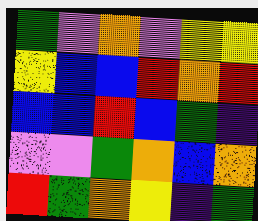[["green", "violet", "orange", "violet", "yellow", "yellow"], ["yellow", "blue", "blue", "red", "orange", "red"], ["blue", "blue", "red", "blue", "green", "indigo"], ["violet", "violet", "green", "orange", "blue", "orange"], ["red", "green", "orange", "yellow", "indigo", "green"]]